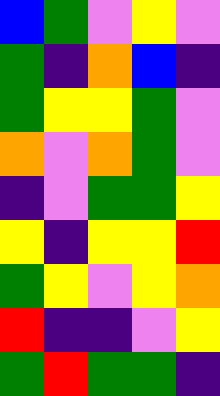[["blue", "green", "violet", "yellow", "violet"], ["green", "indigo", "orange", "blue", "indigo"], ["green", "yellow", "yellow", "green", "violet"], ["orange", "violet", "orange", "green", "violet"], ["indigo", "violet", "green", "green", "yellow"], ["yellow", "indigo", "yellow", "yellow", "red"], ["green", "yellow", "violet", "yellow", "orange"], ["red", "indigo", "indigo", "violet", "yellow"], ["green", "red", "green", "green", "indigo"]]